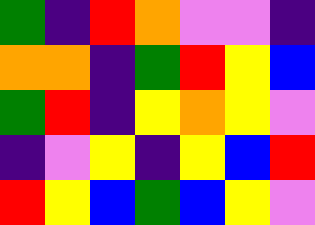[["green", "indigo", "red", "orange", "violet", "violet", "indigo"], ["orange", "orange", "indigo", "green", "red", "yellow", "blue"], ["green", "red", "indigo", "yellow", "orange", "yellow", "violet"], ["indigo", "violet", "yellow", "indigo", "yellow", "blue", "red"], ["red", "yellow", "blue", "green", "blue", "yellow", "violet"]]